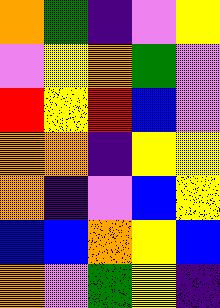[["orange", "green", "indigo", "violet", "yellow"], ["violet", "yellow", "orange", "green", "violet"], ["red", "yellow", "red", "blue", "violet"], ["orange", "orange", "indigo", "yellow", "yellow"], ["orange", "indigo", "violet", "blue", "yellow"], ["blue", "blue", "orange", "yellow", "blue"], ["orange", "violet", "green", "yellow", "indigo"]]